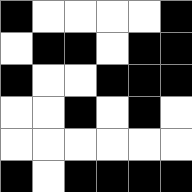[["black", "white", "white", "white", "white", "black"], ["white", "black", "black", "white", "black", "black"], ["black", "white", "white", "black", "black", "black"], ["white", "white", "black", "white", "black", "white"], ["white", "white", "white", "white", "white", "white"], ["black", "white", "black", "black", "black", "black"]]